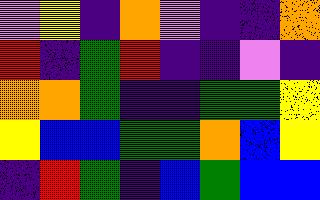[["violet", "yellow", "indigo", "orange", "violet", "indigo", "indigo", "orange"], ["red", "indigo", "green", "red", "indigo", "indigo", "violet", "indigo"], ["orange", "orange", "green", "indigo", "indigo", "green", "green", "yellow"], ["yellow", "blue", "blue", "green", "green", "orange", "blue", "yellow"], ["indigo", "red", "green", "indigo", "blue", "green", "blue", "blue"]]